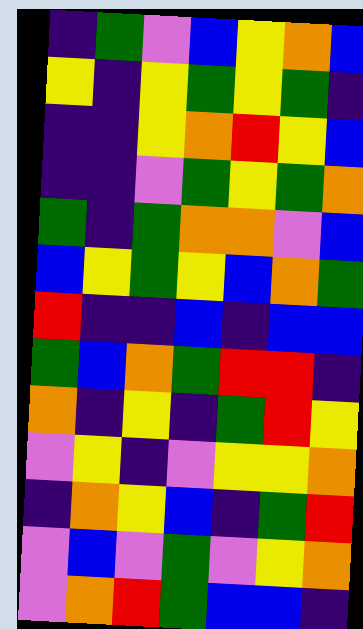[["indigo", "green", "violet", "blue", "yellow", "orange", "blue"], ["yellow", "indigo", "yellow", "green", "yellow", "green", "indigo"], ["indigo", "indigo", "yellow", "orange", "red", "yellow", "blue"], ["indigo", "indigo", "violet", "green", "yellow", "green", "orange"], ["green", "indigo", "green", "orange", "orange", "violet", "blue"], ["blue", "yellow", "green", "yellow", "blue", "orange", "green"], ["red", "indigo", "indigo", "blue", "indigo", "blue", "blue"], ["green", "blue", "orange", "green", "red", "red", "indigo"], ["orange", "indigo", "yellow", "indigo", "green", "red", "yellow"], ["violet", "yellow", "indigo", "violet", "yellow", "yellow", "orange"], ["indigo", "orange", "yellow", "blue", "indigo", "green", "red"], ["violet", "blue", "violet", "green", "violet", "yellow", "orange"], ["violet", "orange", "red", "green", "blue", "blue", "indigo"]]